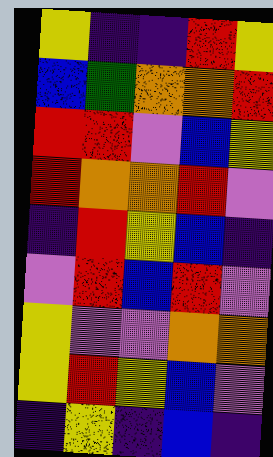[["yellow", "indigo", "indigo", "red", "yellow"], ["blue", "green", "orange", "orange", "red"], ["red", "red", "violet", "blue", "yellow"], ["red", "orange", "orange", "red", "violet"], ["indigo", "red", "yellow", "blue", "indigo"], ["violet", "red", "blue", "red", "violet"], ["yellow", "violet", "violet", "orange", "orange"], ["yellow", "red", "yellow", "blue", "violet"], ["indigo", "yellow", "indigo", "blue", "indigo"]]